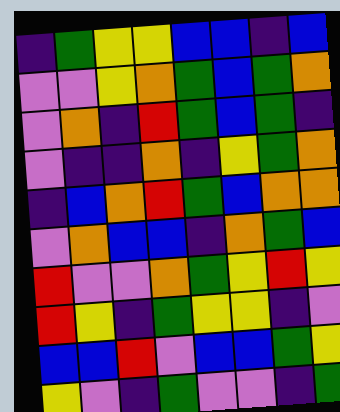[["indigo", "green", "yellow", "yellow", "blue", "blue", "indigo", "blue"], ["violet", "violet", "yellow", "orange", "green", "blue", "green", "orange"], ["violet", "orange", "indigo", "red", "green", "blue", "green", "indigo"], ["violet", "indigo", "indigo", "orange", "indigo", "yellow", "green", "orange"], ["indigo", "blue", "orange", "red", "green", "blue", "orange", "orange"], ["violet", "orange", "blue", "blue", "indigo", "orange", "green", "blue"], ["red", "violet", "violet", "orange", "green", "yellow", "red", "yellow"], ["red", "yellow", "indigo", "green", "yellow", "yellow", "indigo", "violet"], ["blue", "blue", "red", "violet", "blue", "blue", "green", "yellow"], ["yellow", "violet", "indigo", "green", "violet", "violet", "indigo", "green"]]